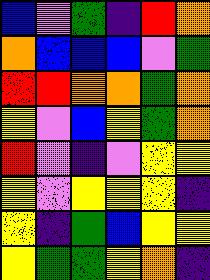[["blue", "violet", "green", "indigo", "red", "orange"], ["orange", "blue", "blue", "blue", "violet", "green"], ["red", "red", "orange", "orange", "green", "orange"], ["yellow", "violet", "blue", "yellow", "green", "orange"], ["red", "violet", "indigo", "violet", "yellow", "yellow"], ["yellow", "violet", "yellow", "yellow", "yellow", "indigo"], ["yellow", "indigo", "green", "blue", "yellow", "yellow"], ["yellow", "green", "green", "yellow", "orange", "indigo"]]